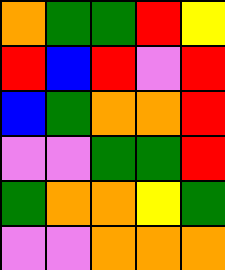[["orange", "green", "green", "red", "yellow"], ["red", "blue", "red", "violet", "red"], ["blue", "green", "orange", "orange", "red"], ["violet", "violet", "green", "green", "red"], ["green", "orange", "orange", "yellow", "green"], ["violet", "violet", "orange", "orange", "orange"]]